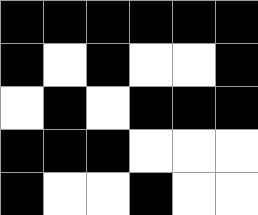[["black", "black", "black", "black", "black", "black"], ["black", "white", "black", "white", "white", "black"], ["white", "black", "white", "black", "black", "black"], ["black", "black", "black", "white", "white", "white"], ["black", "white", "white", "black", "white", "white"]]